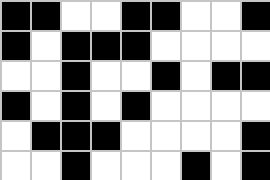[["black", "black", "white", "white", "black", "black", "white", "white", "black"], ["black", "white", "black", "black", "black", "white", "white", "white", "white"], ["white", "white", "black", "white", "white", "black", "white", "black", "black"], ["black", "white", "black", "white", "black", "white", "white", "white", "white"], ["white", "black", "black", "black", "white", "white", "white", "white", "black"], ["white", "white", "black", "white", "white", "white", "black", "white", "black"]]